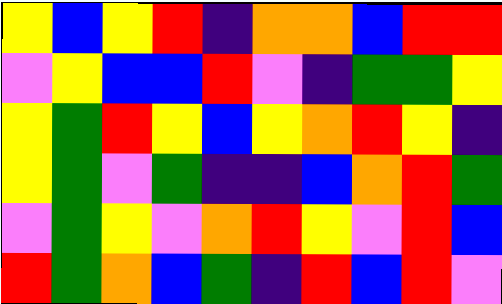[["yellow", "blue", "yellow", "red", "indigo", "orange", "orange", "blue", "red", "red"], ["violet", "yellow", "blue", "blue", "red", "violet", "indigo", "green", "green", "yellow"], ["yellow", "green", "red", "yellow", "blue", "yellow", "orange", "red", "yellow", "indigo"], ["yellow", "green", "violet", "green", "indigo", "indigo", "blue", "orange", "red", "green"], ["violet", "green", "yellow", "violet", "orange", "red", "yellow", "violet", "red", "blue"], ["red", "green", "orange", "blue", "green", "indigo", "red", "blue", "red", "violet"]]